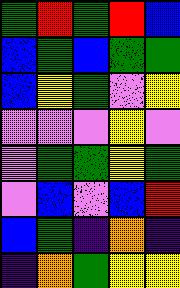[["green", "red", "green", "red", "blue"], ["blue", "green", "blue", "green", "green"], ["blue", "yellow", "green", "violet", "yellow"], ["violet", "violet", "violet", "yellow", "violet"], ["violet", "green", "green", "yellow", "green"], ["violet", "blue", "violet", "blue", "red"], ["blue", "green", "indigo", "orange", "indigo"], ["indigo", "orange", "green", "yellow", "yellow"]]